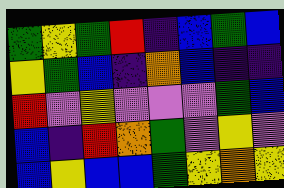[["green", "yellow", "green", "red", "indigo", "blue", "green", "blue"], ["yellow", "green", "blue", "indigo", "orange", "blue", "indigo", "indigo"], ["red", "violet", "yellow", "violet", "violet", "violet", "green", "blue"], ["blue", "indigo", "red", "orange", "green", "violet", "yellow", "violet"], ["blue", "yellow", "blue", "blue", "green", "yellow", "orange", "yellow"]]